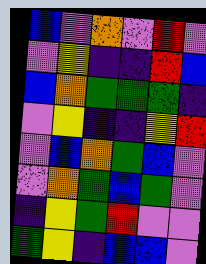[["blue", "violet", "orange", "violet", "red", "violet"], ["violet", "yellow", "indigo", "indigo", "red", "blue"], ["blue", "orange", "green", "green", "green", "indigo"], ["violet", "yellow", "indigo", "indigo", "yellow", "red"], ["violet", "blue", "orange", "green", "blue", "violet"], ["violet", "orange", "green", "blue", "green", "violet"], ["indigo", "yellow", "green", "red", "violet", "violet"], ["green", "yellow", "indigo", "blue", "blue", "violet"]]